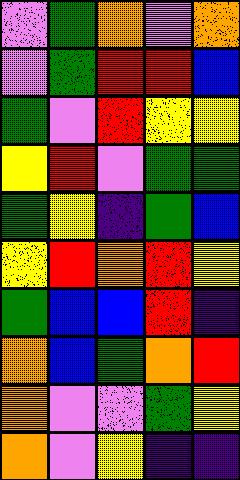[["violet", "green", "orange", "violet", "orange"], ["violet", "green", "red", "red", "blue"], ["green", "violet", "red", "yellow", "yellow"], ["yellow", "red", "violet", "green", "green"], ["green", "yellow", "indigo", "green", "blue"], ["yellow", "red", "orange", "red", "yellow"], ["green", "blue", "blue", "red", "indigo"], ["orange", "blue", "green", "orange", "red"], ["orange", "violet", "violet", "green", "yellow"], ["orange", "violet", "yellow", "indigo", "indigo"]]